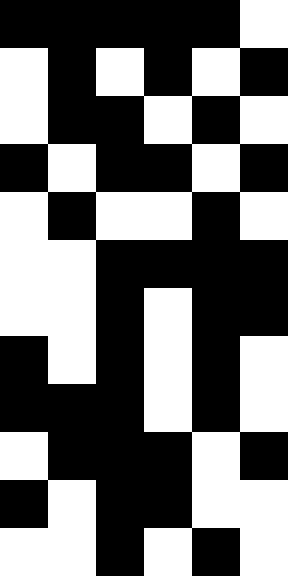[["black", "black", "black", "black", "black", "white"], ["white", "black", "white", "black", "white", "black"], ["white", "black", "black", "white", "black", "white"], ["black", "white", "black", "black", "white", "black"], ["white", "black", "white", "white", "black", "white"], ["white", "white", "black", "black", "black", "black"], ["white", "white", "black", "white", "black", "black"], ["black", "white", "black", "white", "black", "white"], ["black", "black", "black", "white", "black", "white"], ["white", "black", "black", "black", "white", "black"], ["black", "white", "black", "black", "white", "white"], ["white", "white", "black", "white", "black", "white"]]